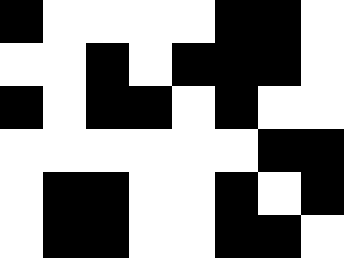[["black", "white", "white", "white", "white", "black", "black", "white"], ["white", "white", "black", "white", "black", "black", "black", "white"], ["black", "white", "black", "black", "white", "black", "white", "white"], ["white", "white", "white", "white", "white", "white", "black", "black"], ["white", "black", "black", "white", "white", "black", "white", "black"], ["white", "black", "black", "white", "white", "black", "black", "white"]]